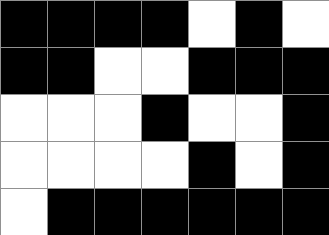[["black", "black", "black", "black", "white", "black", "white"], ["black", "black", "white", "white", "black", "black", "black"], ["white", "white", "white", "black", "white", "white", "black"], ["white", "white", "white", "white", "black", "white", "black"], ["white", "black", "black", "black", "black", "black", "black"]]